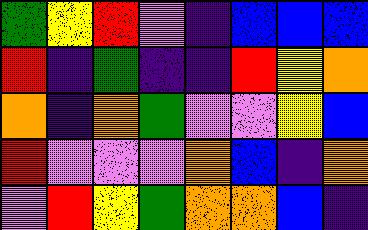[["green", "yellow", "red", "violet", "indigo", "blue", "blue", "blue"], ["red", "indigo", "green", "indigo", "indigo", "red", "yellow", "orange"], ["orange", "indigo", "orange", "green", "violet", "violet", "yellow", "blue"], ["red", "violet", "violet", "violet", "orange", "blue", "indigo", "orange"], ["violet", "red", "yellow", "green", "orange", "orange", "blue", "indigo"]]